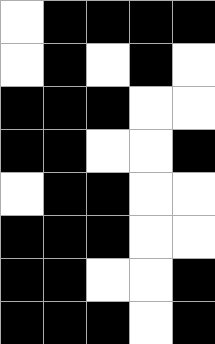[["white", "black", "black", "black", "black"], ["white", "black", "white", "black", "white"], ["black", "black", "black", "white", "white"], ["black", "black", "white", "white", "black"], ["white", "black", "black", "white", "white"], ["black", "black", "black", "white", "white"], ["black", "black", "white", "white", "black"], ["black", "black", "black", "white", "black"]]